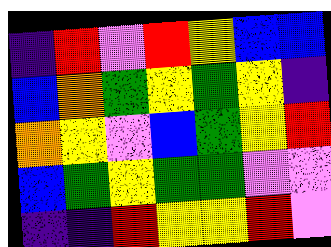[["indigo", "red", "violet", "red", "yellow", "blue", "blue"], ["blue", "orange", "green", "yellow", "green", "yellow", "indigo"], ["orange", "yellow", "violet", "blue", "green", "yellow", "red"], ["blue", "green", "yellow", "green", "green", "violet", "violet"], ["indigo", "indigo", "red", "yellow", "yellow", "red", "violet"]]